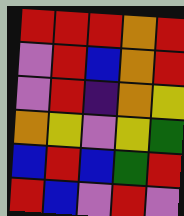[["red", "red", "red", "orange", "red"], ["violet", "red", "blue", "orange", "red"], ["violet", "red", "indigo", "orange", "yellow"], ["orange", "yellow", "violet", "yellow", "green"], ["blue", "red", "blue", "green", "red"], ["red", "blue", "violet", "red", "violet"]]